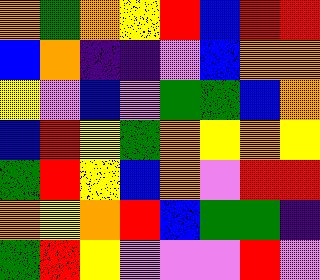[["orange", "green", "orange", "yellow", "red", "blue", "red", "red"], ["blue", "orange", "indigo", "indigo", "violet", "blue", "orange", "orange"], ["yellow", "violet", "blue", "violet", "green", "green", "blue", "orange"], ["blue", "red", "yellow", "green", "orange", "yellow", "orange", "yellow"], ["green", "red", "yellow", "blue", "orange", "violet", "red", "red"], ["orange", "yellow", "orange", "red", "blue", "green", "green", "indigo"], ["green", "red", "yellow", "violet", "violet", "violet", "red", "violet"]]